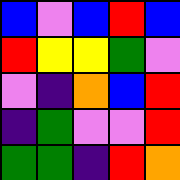[["blue", "violet", "blue", "red", "blue"], ["red", "yellow", "yellow", "green", "violet"], ["violet", "indigo", "orange", "blue", "red"], ["indigo", "green", "violet", "violet", "red"], ["green", "green", "indigo", "red", "orange"]]